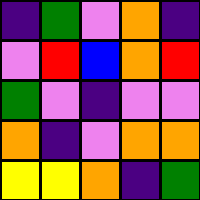[["indigo", "green", "violet", "orange", "indigo"], ["violet", "red", "blue", "orange", "red"], ["green", "violet", "indigo", "violet", "violet"], ["orange", "indigo", "violet", "orange", "orange"], ["yellow", "yellow", "orange", "indigo", "green"]]